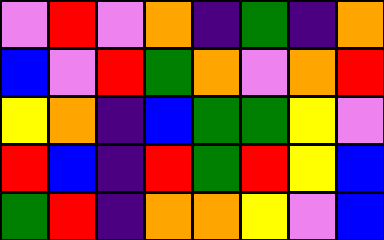[["violet", "red", "violet", "orange", "indigo", "green", "indigo", "orange"], ["blue", "violet", "red", "green", "orange", "violet", "orange", "red"], ["yellow", "orange", "indigo", "blue", "green", "green", "yellow", "violet"], ["red", "blue", "indigo", "red", "green", "red", "yellow", "blue"], ["green", "red", "indigo", "orange", "orange", "yellow", "violet", "blue"]]